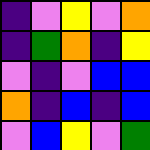[["indigo", "violet", "yellow", "violet", "orange"], ["indigo", "green", "orange", "indigo", "yellow"], ["violet", "indigo", "violet", "blue", "blue"], ["orange", "indigo", "blue", "indigo", "blue"], ["violet", "blue", "yellow", "violet", "green"]]